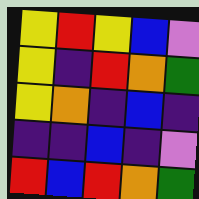[["yellow", "red", "yellow", "blue", "violet"], ["yellow", "indigo", "red", "orange", "green"], ["yellow", "orange", "indigo", "blue", "indigo"], ["indigo", "indigo", "blue", "indigo", "violet"], ["red", "blue", "red", "orange", "green"]]